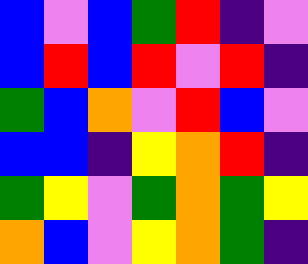[["blue", "violet", "blue", "green", "red", "indigo", "violet"], ["blue", "red", "blue", "red", "violet", "red", "indigo"], ["green", "blue", "orange", "violet", "red", "blue", "violet"], ["blue", "blue", "indigo", "yellow", "orange", "red", "indigo"], ["green", "yellow", "violet", "green", "orange", "green", "yellow"], ["orange", "blue", "violet", "yellow", "orange", "green", "indigo"]]